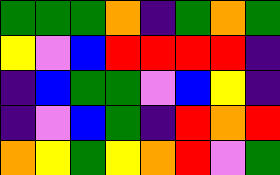[["green", "green", "green", "orange", "indigo", "green", "orange", "green"], ["yellow", "violet", "blue", "red", "red", "red", "red", "indigo"], ["indigo", "blue", "green", "green", "violet", "blue", "yellow", "indigo"], ["indigo", "violet", "blue", "green", "indigo", "red", "orange", "red"], ["orange", "yellow", "green", "yellow", "orange", "red", "violet", "green"]]